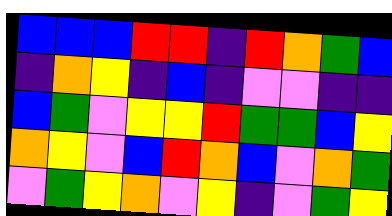[["blue", "blue", "blue", "red", "red", "indigo", "red", "orange", "green", "blue"], ["indigo", "orange", "yellow", "indigo", "blue", "indigo", "violet", "violet", "indigo", "indigo"], ["blue", "green", "violet", "yellow", "yellow", "red", "green", "green", "blue", "yellow"], ["orange", "yellow", "violet", "blue", "red", "orange", "blue", "violet", "orange", "green"], ["violet", "green", "yellow", "orange", "violet", "yellow", "indigo", "violet", "green", "yellow"]]